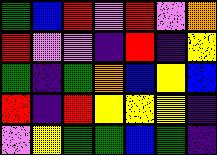[["green", "blue", "red", "violet", "red", "violet", "orange"], ["red", "violet", "violet", "indigo", "red", "indigo", "yellow"], ["green", "indigo", "green", "orange", "blue", "yellow", "blue"], ["red", "indigo", "red", "yellow", "yellow", "yellow", "indigo"], ["violet", "yellow", "green", "green", "blue", "green", "indigo"]]